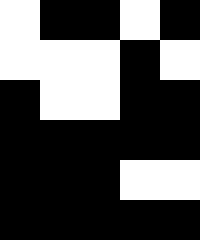[["white", "black", "black", "white", "black"], ["white", "white", "white", "black", "white"], ["black", "white", "white", "black", "black"], ["black", "black", "black", "black", "black"], ["black", "black", "black", "white", "white"], ["black", "black", "black", "black", "black"]]